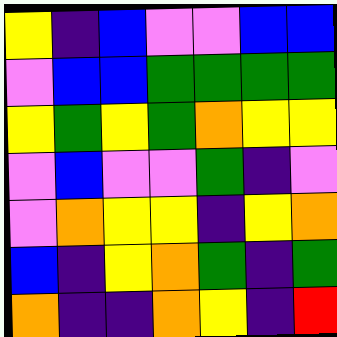[["yellow", "indigo", "blue", "violet", "violet", "blue", "blue"], ["violet", "blue", "blue", "green", "green", "green", "green"], ["yellow", "green", "yellow", "green", "orange", "yellow", "yellow"], ["violet", "blue", "violet", "violet", "green", "indigo", "violet"], ["violet", "orange", "yellow", "yellow", "indigo", "yellow", "orange"], ["blue", "indigo", "yellow", "orange", "green", "indigo", "green"], ["orange", "indigo", "indigo", "orange", "yellow", "indigo", "red"]]